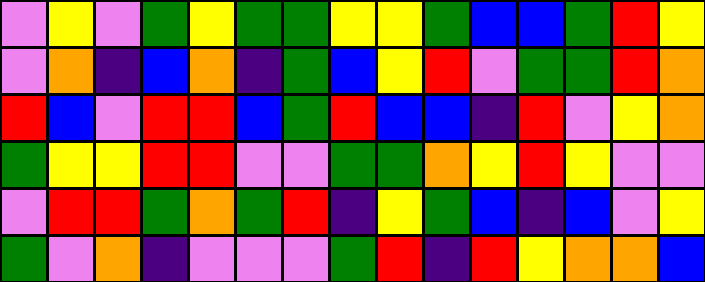[["violet", "yellow", "violet", "green", "yellow", "green", "green", "yellow", "yellow", "green", "blue", "blue", "green", "red", "yellow"], ["violet", "orange", "indigo", "blue", "orange", "indigo", "green", "blue", "yellow", "red", "violet", "green", "green", "red", "orange"], ["red", "blue", "violet", "red", "red", "blue", "green", "red", "blue", "blue", "indigo", "red", "violet", "yellow", "orange"], ["green", "yellow", "yellow", "red", "red", "violet", "violet", "green", "green", "orange", "yellow", "red", "yellow", "violet", "violet"], ["violet", "red", "red", "green", "orange", "green", "red", "indigo", "yellow", "green", "blue", "indigo", "blue", "violet", "yellow"], ["green", "violet", "orange", "indigo", "violet", "violet", "violet", "green", "red", "indigo", "red", "yellow", "orange", "orange", "blue"]]